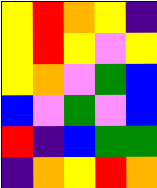[["yellow", "red", "orange", "yellow", "indigo"], ["yellow", "red", "yellow", "violet", "yellow"], ["yellow", "orange", "violet", "green", "blue"], ["blue", "violet", "green", "violet", "blue"], ["red", "indigo", "blue", "green", "green"], ["indigo", "orange", "yellow", "red", "orange"]]